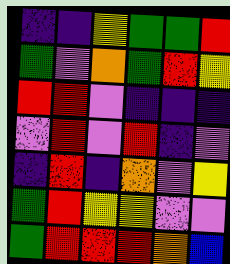[["indigo", "indigo", "yellow", "green", "green", "red"], ["green", "violet", "orange", "green", "red", "yellow"], ["red", "red", "violet", "indigo", "indigo", "indigo"], ["violet", "red", "violet", "red", "indigo", "violet"], ["indigo", "red", "indigo", "orange", "violet", "yellow"], ["green", "red", "yellow", "yellow", "violet", "violet"], ["green", "red", "red", "red", "orange", "blue"]]